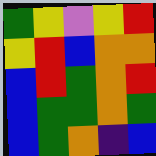[["green", "yellow", "violet", "yellow", "red"], ["yellow", "red", "blue", "orange", "orange"], ["blue", "red", "green", "orange", "red"], ["blue", "green", "green", "orange", "green"], ["blue", "green", "orange", "indigo", "blue"]]